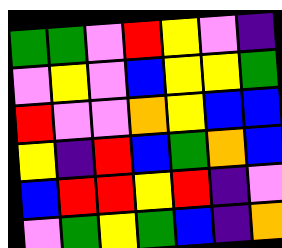[["green", "green", "violet", "red", "yellow", "violet", "indigo"], ["violet", "yellow", "violet", "blue", "yellow", "yellow", "green"], ["red", "violet", "violet", "orange", "yellow", "blue", "blue"], ["yellow", "indigo", "red", "blue", "green", "orange", "blue"], ["blue", "red", "red", "yellow", "red", "indigo", "violet"], ["violet", "green", "yellow", "green", "blue", "indigo", "orange"]]